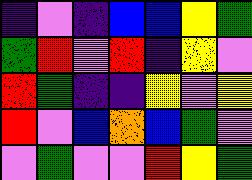[["indigo", "violet", "indigo", "blue", "blue", "yellow", "green"], ["green", "red", "violet", "red", "indigo", "yellow", "violet"], ["red", "green", "indigo", "indigo", "yellow", "violet", "yellow"], ["red", "violet", "blue", "orange", "blue", "green", "violet"], ["violet", "green", "violet", "violet", "red", "yellow", "green"]]